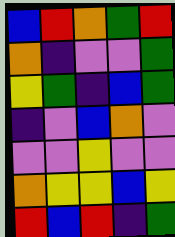[["blue", "red", "orange", "green", "red"], ["orange", "indigo", "violet", "violet", "green"], ["yellow", "green", "indigo", "blue", "green"], ["indigo", "violet", "blue", "orange", "violet"], ["violet", "violet", "yellow", "violet", "violet"], ["orange", "yellow", "yellow", "blue", "yellow"], ["red", "blue", "red", "indigo", "green"]]